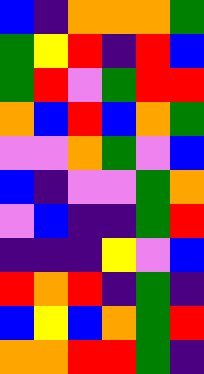[["blue", "indigo", "orange", "orange", "orange", "green"], ["green", "yellow", "red", "indigo", "red", "blue"], ["green", "red", "violet", "green", "red", "red"], ["orange", "blue", "red", "blue", "orange", "green"], ["violet", "violet", "orange", "green", "violet", "blue"], ["blue", "indigo", "violet", "violet", "green", "orange"], ["violet", "blue", "indigo", "indigo", "green", "red"], ["indigo", "indigo", "indigo", "yellow", "violet", "blue"], ["red", "orange", "red", "indigo", "green", "indigo"], ["blue", "yellow", "blue", "orange", "green", "red"], ["orange", "orange", "red", "red", "green", "indigo"]]